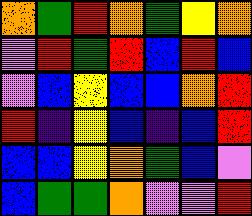[["orange", "green", "red", "orange", "green", "yellow", "orange"], ["violet", "red", "green", "red", "blue", "red", "blue"], ["violet", "blue", "yellow", "blue", "blue", "orange", "red"], ["red", "indigo", "yellow", "blue", "indigo", "blue", "red"], ["blue", "blue", "yellow", "orange", "green", "blue", "violet"], ["blue", "green", "green", "orange", "violet", "violet", "red"]]